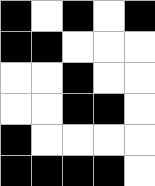[["black", "white", "black", "white", "black"], ["black", "black", "white", "white", "white"], ["white", "white", "black", "white", "white"], ["white", "white", "black", "black", "white"], ["black", "white", "white", "white", "white"], ["black", "black", "black", "black", "white"]]